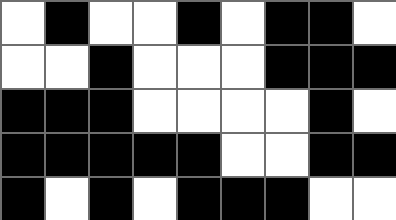[["white", "black", "white", "white", "black", "white", "black", "black", "white"], ["white", "white", "black", "white", "white", "white", "black", "black", "black"], ["black", "black", "black", "white", "white", "white", "white", "black", "white"], ["black", "black", "black", "black", "black", "white", "white", "black", "black"], ["black", "white", "black", "white", "black", "black", "black", "white", "white"]]